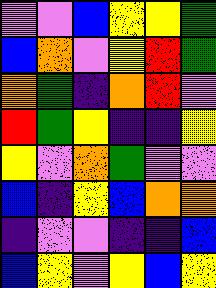[["violet", "violet", "blue", "yellow", "yellow", "green"], ["blue", "orange", "violet", "yellow", "red", "green"], ["orange", "green", "indigo", "orange", "red", "violet"], ["red", "green", "yellow", "indigo", "indigo", "yellow"], ["yellow", "violet", "orange", "green", "violet", "violet"], ["blue", "indigo", "yellow", "blue", "orange", "orange"], ["indigo", "violet", "violet", "indigo", "indigo", "blue"], ["blue", "yellow", "violet", "yellow", "blue", "yellow"]]